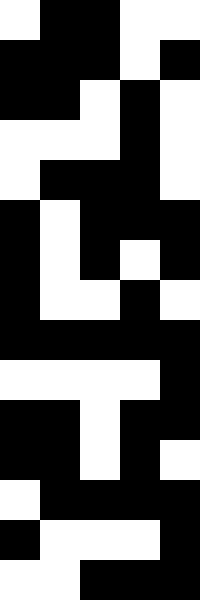[["white", "black", "black", "white", "white"], ["black", "black", "black", "white", "black"], ["black", "black", "white", "black", "white"], ["white", "white", "white", "black", "white"], ["white", "black", "black", "black", "white"], ["black", "white", "black", "black", "black"], ["black", "white", "black", "white", "black"], ["black", "white", "white", "black", "white"], ["black", "black", "black", "black", "black"], ["white", "white", "white", "white", "black"], ["black", "black", "white", "black", "black"], ["black", "black", "white", "black", "white"], ["white", "black", "black", "black", "black"], ["black", "white", "white", "white", "black"], ["white", "white", "black", "black", "black"]]